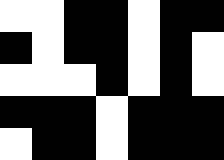[["white", "white", "black", "black", "white", "black", "black"], ["black", "white", "black", "black", "white", "black", "white"], ["white", "white", "white", "black", "white", "black", "white"], ["black", "black", "black", "white", "black", "black", "black"], ["white", "black", "black", "white", "black", "black", "black"]]